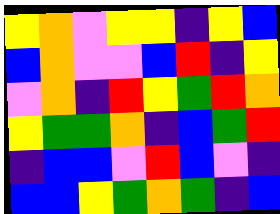[["yellow", "orange", "violet", "yellow", "yellow", "indigo", "yellow", "blue"], ["blue", "orange", "violet", "violet", "blue", "red", "indigo", "yellow"], ["violet", "orange", "indigo", "red", "yellow", "green", "red", "orange"], ["yellow", "green", "green", "orange", "indigo", "blue", "green", "red"], ["indigo", "blue", "blue", "violet", "red", "blue", "violet", "indigo"], ["blue", "blue", "yellow", "green", "orange", "green", "indigo", "blue"]]